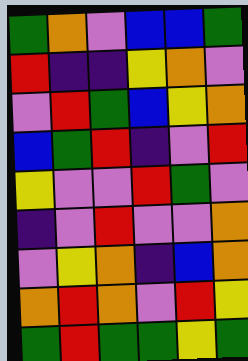[["green", "orange", "violet", "blue", "blue", "green"], ["red", "indigo", "indigo", "yellow", "orange", "violet"], ["violet", "red", "green", "blue", "yellow", "orange"], ["blue", "green", "red", "indigo", "violet", "red"], ["yellow", "violet", "violet", "red", "green", "violet"], ["indigo", "violet", "red", "violet", "violet", "orange"], ["violet", "yellow", "orange", "indigo", "blue", "orange"], ["orange", "red", "orange", "violet", "red", "yellow"], ["green", "red", "green", "green", "yellow", "green"]]